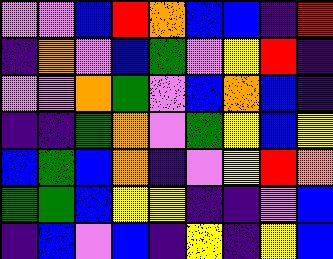[["violet", "violet", "blue", "red", "orange", "blue", "blue", "indigo", "red"], ["indigo", "orange", "violet", "blue", "green", "violet", "yellow", "red", "indigo"], ["violet", "violet", "orange", "green", "violet", "blue", "orange", "blue", "indigo"], ["indigo", "indigo", "green", "orange", "violet", "green", "yellow", "blue", "yellow"], ["blue", "green", "blue", "orange", "indigo", "violet", "yellow", "red", "orange"], ["green", "green", "blue", "yellow", "yellow", "indigo", "indigo", "violet", "blue"], ["indigo", "blue", "violet", "blue", "indigo", "yellow", "indigo", "yellow", "blue"]]